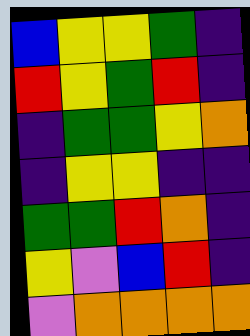[["blue", "yellow", "yellow", "green", "indigo"], ["red", "yellow", "green", "red", "indigo"], ["indigo", "green", "green", "yellow", "orange"], ["indigo", "yellow", "yellow", "indigo", "indigo"], ["green", "green", "red", "orange", "indigo"], ["yellow", "violet", "blue", "red", "indigo"], ["violet", "orange", "orange", "orange", "orange"]]